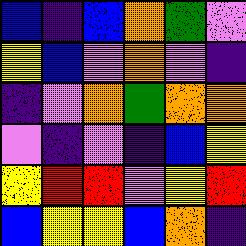[["blue", "indigo", "blue", "orange", "green", "violet"], ["yellow", "blue", "violet", "orange", "violet", "indigo"], ["indigo", "violet", "orange", "green", "orange", "orange"], ["violet", "indigo", "violet", "indigo", "blue", "yellow"], ["yellow", "red", "red", "violet", "yellow", "red"], ["blue", "yellow", "yellow", "blue", "orange", "indigo"]]